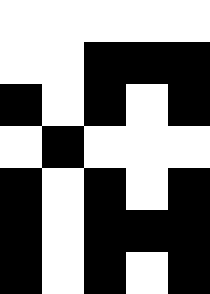[["white", "white", "white", "white", "white"], ["white", "white", "black", "black", "black"], ["black", "white", "black", "white", "black"], ["white", "black", "white", "white", "white"], ["black", "white", "black", "white", "black"], ["black", "white", "black", "black", "black"], ["black", "white", "black", "white", "black"]]